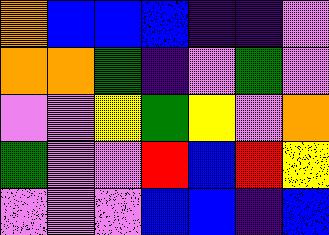[["orange", "blue", "blue", "blue", "indigo", "indigo", "violet"], ["orange", "orange", "green", "indigo", "violet", "green", "violet"], ["violet", "violet", "yellow", "green", "yellow", "violet", "orange"], ["green", "violet", "violet", "red", "blue", "red", "yellow"], ["violet", "violet", "violet", "blue", "blue", "indigo", "blue"]]